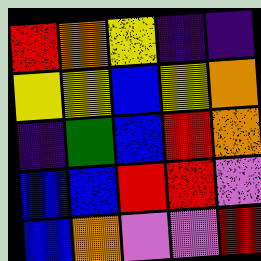[["red", "orange", "yellow", "indigo", "indigo"], ["yellow", "yellow", "blue", "yellow", "orange"], ["indigo", "green", "blue", "red", "orange"], ["blue", "blue", "red", "red", "violet"], ["blue", "orange", "violet", "violet", "red"]]